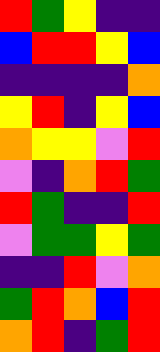[["red", "green", "yellow", "indigo", "indigo"], ["blue", "red", "red", "yellow", "blue"], ["indigo", "indigo", "indigo", "indigo", "orange"], ["yellow", "red", "indigo", "yellow", "blue"], ["orange", "yellow", "yellow", "violet", "red"], ["violet", "indigo", "orange", "red", "green"], ["red", "green", "indigo", "indigo", "red"], ["violet", "green", "green", "yellow", "green"], ["indigo", "indigo", "red", "violet", "orange"], ["green", "red", "orange", "blue", "red"], ["orange", "red", "indigo", "green", "red"]]